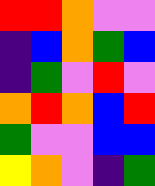[["red", "red", "orange", "violet", "violet"], ["indigo", "blue", "orange", "green", "blue"], ["indigo", "green", "violet", "red", "violet"], ["orange", "red", "orange", "blue", "red"], ["green", "violet", "violet", "blue", "blue"], ["yellow", "orange", "violet", "indigo", "green"]]